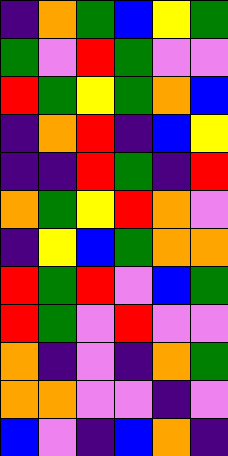[["indigo", "orange", "green", "blue", "yellow", "green"], ["green", "violet", "red", "green", "violet", "violet"], ["red", "green", "yellow", "green", "orange", "blue"], ["indigo", "orange", "red", "indigo", "blue", "yellow"], ["indigo", "indigo", "red", "green", "indigo", "red"], ["orange", "green", "yellow", "red", "orange", "violet"], ["indigo", "yellow", "blue", "green", "orange", "orange"], ["red", "green", "red", "violet", "blue", "green"], ["red", "green", "violet", "red", "violet", "violet"], ["orange", "indigo", "violet", "indigo", "orange", "green"], ["orange", "orange", "violet", "violet", "indigo", "violet"], ["blue", "violet", "indigo", "blue", "orange", "indigo"]]